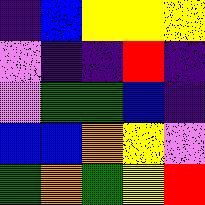[["indigo", "blue", "yellow", "yellow", "yellow"], ["violet", "indigo", "indigo", "red", "indigo"], ["violet", "green", "green", "blue", "indigo"], ["blue", "blue", "orange", "yellow", "violet"], ["green", "orange", "green", "yellow", "red"]]